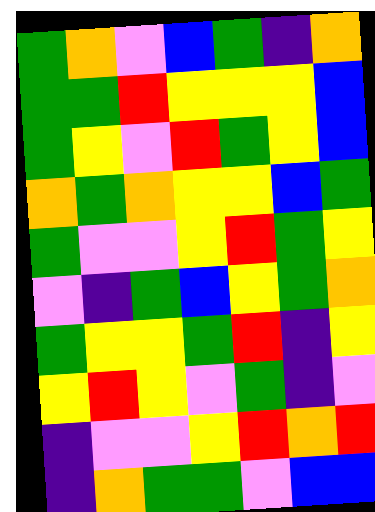[["green", "orange", "violet", "blue", "green", "indigo", "orange"], ["green", "green", "red", "yellow", "yellow", "yellow", "blue"], ["green", "yellow", "violet", "red", "green", "yellow", "blue"], ["orange", "green", "orange", "yellow", "yellow", "blue", "green"], ["green", "violet", "violet", "yellow", "red", "green", "yellow"], ["violet", "indigo", "green", "blue", "yellow", "green", "orange"], ["green", "yellow", "yellow", "green", "red", "indigo", "yellow"], ["yellow", "red", "yellow", "violet", "green", "indigo", "violet"], ["indigo", "violet", "violet", "yellow", "red", "orange", "red"], ["indigo", "orange", "green", "green", "violet", "blue", "blue"]]